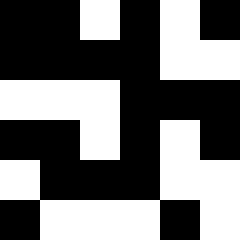[["black", "black", "white", "black", "white", "black"], ["black", "black", "black", "black", "white", "white"], ["white", "white", "white", "black", "black", "black"], ["black", "black", "white", "black", "white", "black"], ["white", "black", "black", "black", "white", "white"], ["black", "white", "white", "white", "black", "white"]]